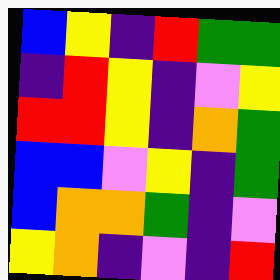[["blue", "yellow", "indigo", "red", "green", "green"], ["indigo", "red", "yellow", "indigo", "violet", "yellow"], ["red", "red", "yellow", "indigo", "orange", "green"], ["blue", "blue", "violet", "yellow", "indigo", "green"], ["blue", "orange", "orange", "green", "indigo", "violet"], ["yellow", "orange", "indigo", "violet", "indigo", "red"]]